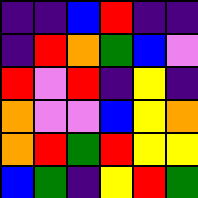[["indigo", "indigo", "blue", "red", "indigo", "indigo"], ["indigo", "red", "orange", "green", "blue", "violet"], ["red", "violet", "red", "indigo", "yellow", "indigo"], ["orange", "violet", "violet", "blue", "yellow", "orange"], ["orange", "red", "green", "red", "yellow", "yellow"], ["blue", "green", "indigo", "yellow", "red", "green"]]